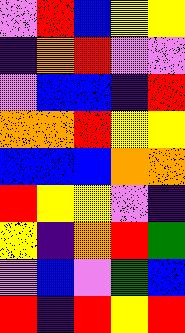[["violet", "red", "blue", "yellow", "yellow"], ["indigo", "orange", "red", "violet", "violet"], ["violet", "blue", "blue", "indigo", "red"], ["orange", "orange", "red", "yellow", "yellow"], ["blue", "blue", "blue", "orange", "orange"], ["red", "yellow", "yellow", "violet", "indigo"], ["yellow", "indigo", "orange", "red", "green"], ["violet", "blue", "violet", "green", "blue"], ["red", "indigo", "red", "yellow", "red"]]